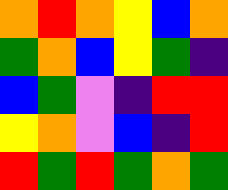[["orange", "red", "orange", "yellow", "blue", "orange"], ["green", "orange", "blue", "yellow", "green", "indigo"], ["blue", "green", "violet", "indigo", "red", "red"], ["yellow", "orange", "violet", "blue", "indigo", "red"], ["red", "green", "red", "green", "orange", "green"]]